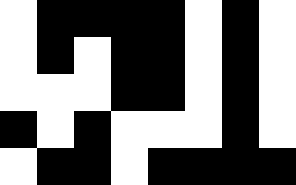[["white", "black", "black", "black", "black", "white", "black", "white"], ["white", "black", "white", "black", "black", "white", "black", "white"], ["white", "white", "white", "black", "black", "white", "black", "white"], ["black", "white", "black", "white", "white", "white", "black", "white"], ["white", "black", "black", "white", "black", "black", "black", "black"]]